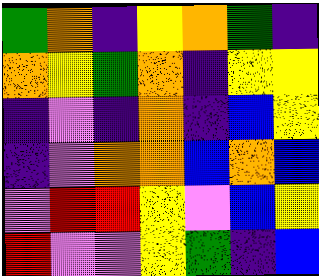[["green", "orange", "indigo", "yellow", "orange", "green", "indigo"], ["orange", "yellow", "green", "orange", "indigo", "yellow", "yellow"], ["indigo", "violet", "indigo", "orange", "indigo", "blue", "yellow"], ["indigo", "violet", "orange", "orange", "blue", "orange", "blue"], ["violet", "red", "red", "yellow", "violet", "blue", "yellow"], ["red", "violet", "violet", "yellow", "green", "indigo", "blue"]]